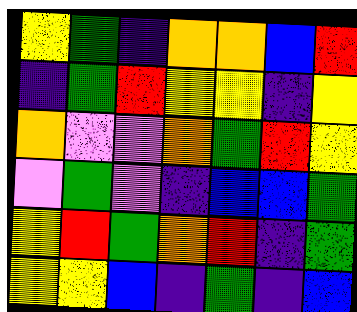[["yellow", "green", "indigo", "orange", "orange", "blue", "red"], ["indigo", "green", "red", "yellow", "yellow", "indigo", "yellow"], ["orange", "violet", "violet", "orange", "green", "red", "yellow"], ["violet", "green", "violet", "indigo", "blue", "blue", "green"], ["yellow", "red", "green", "orange", "red", "indigo", "green"], ["yellow", "yellow", "blue", "indigo", "green", "indigo", "blue"]]